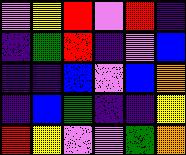[["violet", "yellow", "red", "violet", "red", "indigo"], ["indigo", "green", "red", "indigo", "violet", "blue"], ["indigo", "indigo", "blue", "violet", "blue", "orange"], ["indigo", "blue", "green", "indigo", "indigo", "yellow"], ["red", "yellow", "violet", "violet", "green", "orange"]]